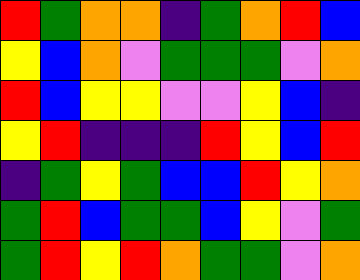[["red", "green", "orange", "orange", "indigo", "green", "orange", "red", "blue"], ["yellow", "blue", "orange", "violet", "green", "green", "green", "violet", "orange"], ["red", "blue", "yellow", "yellow", "violet", "violet", "yellow", "blue", "indigo"], ["yellow", "red", "indigo", "indigo", "indigo", "red", "yellow", "blue", "red"], ["indigo", "green", "yellow", "green", "blue", "blue", "red", "yellow", "orange"], ["green", "red", "blue", "green", "green", "blue", "yellow", "violet", "green"], ["green", "red", "yellow", "red", "orange", "green", "green", "violet", "orange"]]